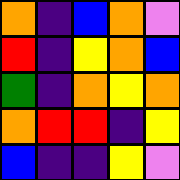[["orange", "indigo", "blue", "orange", "violet"], ["red", "indigo", "yellow", "orange", "blue"], ["green", "indigo", "orange", "yellow", "orange"], ["orange", "red", "red", "indigo", "yellow"], ["blue", "indigo", "indigo", "yellow", "violet"]]